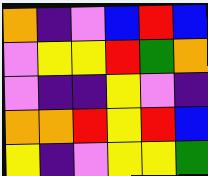[["orange", "indigo", "violet", "blue", "red", "blue"], ["violet", "yellow", "yellow", "red", "green", "orange"], ["violet", "indigo", "indigo", "yellow", "violet", "indigo"], ["orange", "orange", "red", "yellow", "red", "blue"], ["yellow", "indigo", "violet", "yellow", "yellow", "green"]]